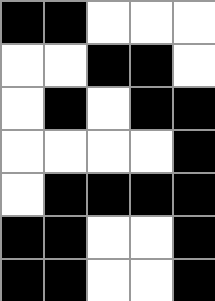[["black", "black", "white", "white", "white"], ["white", "white", "black", "black", "white"], ["white", "black", "white", "black", "black"], ["white", "white", "white", "white", "black"], ["white", "black", "black", "black", "black"], ["black", "black", "white", "white", "black"], ["black", "black", "white", "white", "black"]]